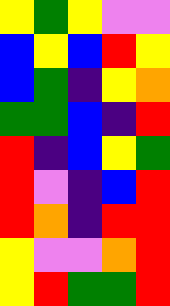[["yellow", "green", "yellow", "violet", "violet"], ["blue", "yellow", "blue", "red", "yellow"], ["blue", "green", "indigo", "yellow", "orange"], ["green", "green", "blue", "indigo", "red"], ["red", "indigo", "blue", "yellow", "green"], ["red", "violet", "indigo", "blue", "red"], ["red", "orange", "indigo", "red", "red"], ["yellow", "violet", "violet", "orange", "red"], ["yellow", "red", "green", "green", "red"]]